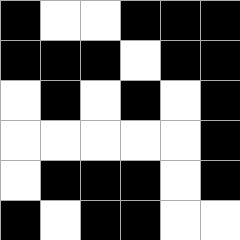[["black", "white", "white", "black", "black", "black"], ["black", "black", "black", "white", "black", "black"], ["white", "black", "white", "black", "white", "black"], ["white", "white", "white", "white", "white", "black"], ["white", "black", "black", "black", "white", "black"], ["black", "white", "black", "black", "white", "white"]]